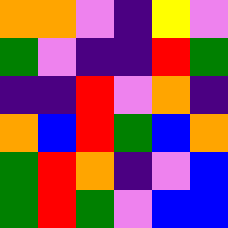[["orange", "orange", "violet", "indigo", "yellow", "violet"], ["green", "violet", "indigo", "indigo", "red", "green"], ["indigo", "indigo", "red", "violet", "orange", "indigo"], ["orange", "blue", "red", "green", "blue", "orange"], ["green", "red", "orange", "indigo", "violet", "blue"], ["green", "red", "green", "violet", "blue", "blue"]]